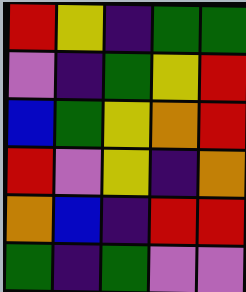[["red", "yellow", "indigo", "green", "green"], ["violet", "indigo", "green", "yellow", "red"], ["blue", "green", "yellow", "orange", "red"], ["red", "violet", "yellow", "indigo", "orange"], ["orange", "blue", "indigo", "red", "red"], ["green", "indigo", "green", "violet", "violet"]]